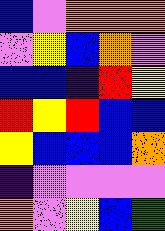[["blue", "violet", "orange", "orange", "orange"], ["violet", "yellow", "blue", "orange", "violet"], ["blue", "blue", "indigo", "red", "yellow"], ["red", "yellow", "red", "blue", "blue"], ["yellow", "blue", "blue", "blue", "orange"], ["indigo", "violet", "violet", "violet", "violet"], ["orange", "violet", "yellow", "blue", "green"]]